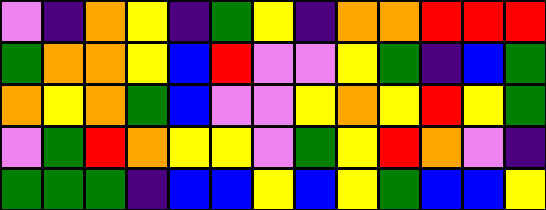[["violet", "indigo", "orange", "yellow", "indigo", "green", "yellow", "indigo", "orange", "orange", "red", "red", "red"], ["green", "orange", "orange", "yellow", "blue", "red", "violet", "violet", "yellow", "green", "indigo", "blue", "green"], ["orange", "yellow", "orange", "green", "blue", "violet", "violet", "yellow", "orange", "yellow", "red", "yellow", "green"], ["violet", "green", "red", "orange", "yellow", "yellow", "violet", "green", "yellow", "red", "orange", "violet", "indigo"], ["green", "green", "green", "indigo", "blue", "blue", "yellow", "blue", "yellow", "green", "blue", "blue", "yellow"]]